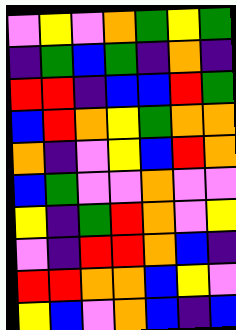[["violet", "yellow", "violet", "orange", "green", "yellow", "green"], ["indigo", "green", "blue", "green", "indigo", "orange", "indigo"], ["red", "red", "indigo", "blue", "blue", "red", "green"], ["blue", "red", "orange", "yellow", "green", "orange", "orange"], ["orange", "indigo", "violet", "yellow", "blue", "red", "orange"], ["blue", "green", "violet", "violet", "orange", "violet", "violet"], ["yellow", "indigo", "green", "red", "orange", "violet", "yellow"], ["violet", "indigo", "red", "red", "orange", "blue", "indigo"], ["red", "red", "orange", "orange", "blue", "yellow", "violet"], ["yellow", "blue", "violet", "orange", "blue", "indigo", "blue"]]